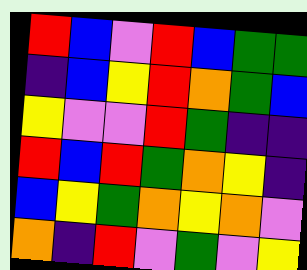[["red", "blue", "violet", "red", "blue", "green", "green"], ["indigo", "blue", "yellow", "red", "orange", "green", "blue"], ["yellow", "violet", "violet", "red", "green", "indigo", "indigo"], ["red", "blue", "red", "green", "orange", "yellow", "indigo"], ["blue", "yellow", "green", "orange", "yellow", "orange", "violet"], ["orange", "indigo", "red", "violet", "green", "violet", "yellow"]]